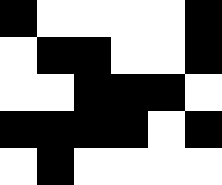[["black", "white", "white", "white", "white", "black"], ["white", "black", "black", "white", "white", "black"], ["white", "white", "black", "black", "black", "white"], ["black", "black", "black", "black", "white", "black"], ["white", "black", "white", "white", "white", "white"]]